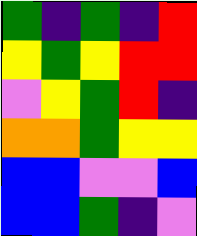[["green", "indigo", "green", "indigo", "red"], ["yellow", "green", "yellow", "red", "red"], ["violet", "yellow", "green", "red", "indigo"], ["orange", "orange", "green", "yellow", "yellow"], ["blue", "blue", "violet", "violet", "blue"], ["blue", "blue", "green", "indigo", "violet"]]